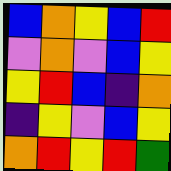[["blue", "orange", "yellow", "blue", "red"], ["violet", "orange", "violet", "blue", "yellow"], ["yellow", "red", "blue", "indigo", "orange"], ["indigo", "yellow", "violet", "blue", "yellow"], ["orange", "red", "yellow", "red", "green"]]